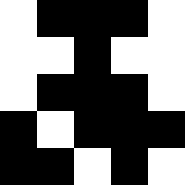[["white", "black", "black", "black", "white"], ["white", "white", "black", "white", "white"], ["white", "black", "black", "black", "white"], ["black", "white", "black", "black", "black"], ["black", "black", "white", "black", "white"]]